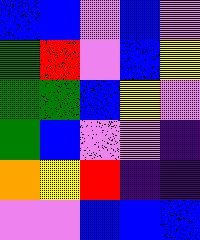[["blue", "blue", "violet", "blue", "violet"], ["green", "red", "violet", "blue", "yellow"], ["green", "green", "blue", "yellow", "violet"], ["green", "blue", "violet", "violet", "indigo"], ["orange", "yellow", "red", "indigo", "indigo"], ["violet", "violet", "blue", "blue", "blue"]]